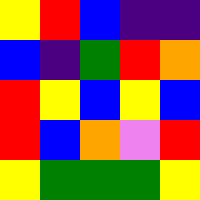[["yellow", "red", "blue", "indigo", "indigo"], ["blue", "indigo", "green", "red", "orange"], ["red", "yellow", "blue", "yellow", "blue"], ["red", "blue", "orange", "violet", "red"], ["yellow", "green", "green", "green", "yellow"]]